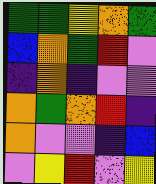[["green", "green", "yellow", "orange", "green"], ["blue", "orange", "green", "red", "violet"], ["indigo", "orange", "indigo", "violet", "violet"], ["orange", "green", "orange", "red", "indigo"], ["orange", "violet", "violet", "indigo", "blue"], ["violet", "yellow", "red", "violet", "yellow"]]